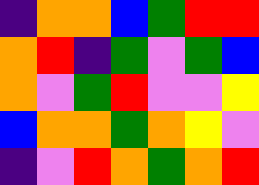[["indigo", "orange", "orange", "blue", "green", "red", "red"], ["orange", "red", "indigo", "green", "violet", "green", "blue"], ["orange", "violet", "green", "red", "violet", "violet", "yellow"], ["blue", "orange", "orange", "green", "orange", "yellow", "violet"], ["indigo", "violet", "red", "orange", "green", "orange", "red"]]